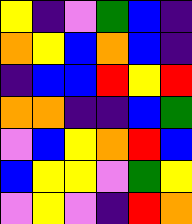[["yellow", "indigo", "violet", "green", "blue", "indigo"], ["orange", "yellow", "blue", "orange", "blue", "indigo"], ["indigo", "blue", "blue", "red", "yellow", "red"], ["orange", "orange", "indigo", "indigo", "blue", "green"], ["violet", "blue", "yellow", "orange", "red", "blue"], ["blue", "yellow", "yellow", "violet", "green", "yellow"], ["violet", "yellow", "violet", "indigo", "red", "orange"]]